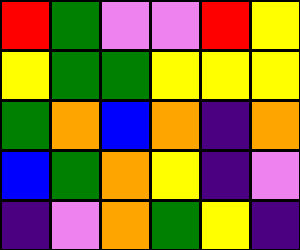[["red", "green", "violet", "violet", "red", "yellow"], ["yellow", "green", "green", "yellow", "yellow", "yellow"], ["green", "orange", "blue", "orange", "indigo", "orange"], ["blue", "green", "orange", "yellow", "indigo", "violet"], ["indigo", "violet", "orange", "green", "yellow", "indigo"]]